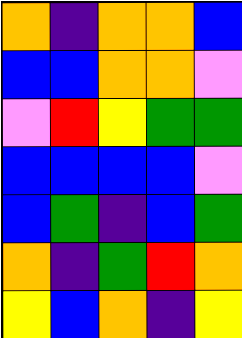[["orange", "indigo", "orange", "orange", "blue"], ["blue", "blue", "orange", "orange", "violet"], ["violet", "red", "yellow", "green", "green"], ["blue", "blue", "blue", "blue", "violet"], ["blue", "green", "indigo", "blue", "green"], ["orange", "indigo", "green", "red", "orange"], ["yellow", "blue", "orange", "indigo", "yellow"]]